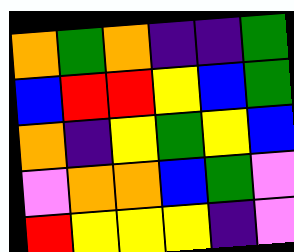[["orange", "green", "orange", "indigo", "indigo", "green"], ["blue", "red", "red", "yellow", "blue", "green"], ["orange", "indigo", "yellow", "green", "yellow", "blue"], ["violet", "orange", "orange", "blue", "green", "violet"], ["red", "yellow", "yellow", "yellow", "indigo", "violet"]]